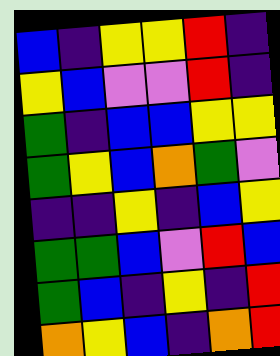[["blue", "indigo", "yellow", "yellow", "red", "indigo"], ["yellow", "blue", "violet", "violet", "red", "indigo"], ["green", "indigo", "blue", "blue", "yellow", "yellow"], ["green", "yellow", "blue", "orange", "green", "violet"], ["indigo", "indigo", "yellow", "indigo", "blue", "yellow"], ["green", "green", "blue", "violet", "red", "blue"], ["green", "blue", "indigo", "yellow", "indigo", "red"], ["orange", "yellow", "blue", "indigo", "orange", "red"]]